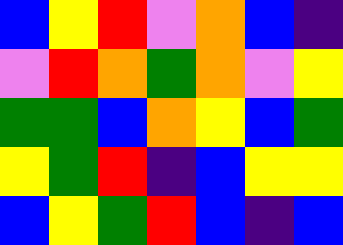[["blue", "yellow", "red", "violet", "orange", "blue", "indigo"], ["violet", "red", "orange", "green", "orange", "violet", "yellow"], ["green", "green", "blue", "orange", "yellow", "blue", "green"], ["yellow", "green", "red", "indigo", "blue", "yellow", "yellow"], ["blue", "yellow", "green", "red", "blue", "indigo", "blue"]]